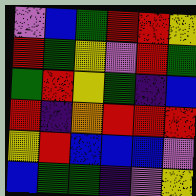[["violet", "blue", "green", "red", "red", "yellow"], ["red", "green", "yellow", "violet", "red", "green"], ["green", "red", "yellow", "green", "indigo", "blue"], ["red", "indigo", "orange", "red", "red", "red"], ["yellow", "red", "blue", "blue", "blue", "violet"], ["blue", "green", "green", "indigo", "violet", "yellow"]]